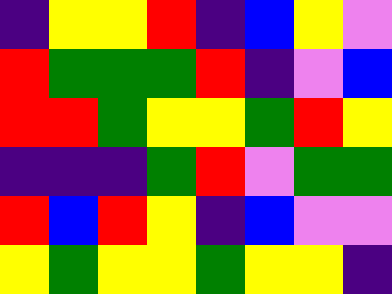[["indigo", "yellow", "yellow", "red", "indigo", "blue", "yellow", "violet"], ["red", "green", "green", "green", "red", "indigo", "violet", "blue"], ["red", "red", "green", "yellow", "yellow", "green", "red", "yellow"], ["indigo", "indigo", "indigo", "green", "red", "violet", "green", "green"], ["red", "blue", "red", "yellow", "indigo", "blue", "violet", "violet"], ["yellow", "green", "yellow", "yellow", "green", "yellow", "yellow", "indigo"]]